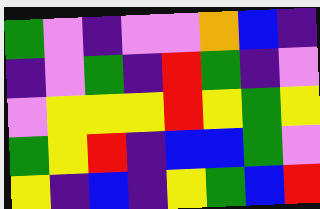[["green", "violet", "indigo", "violet", "violet", "orange", "blue", "indigo"], ["indigo", "violet", "green", "indigo", "red", "green", "indigo", "violet"], ["violet", "yellow", "yellow", "yellow", "red", "yellow", "green", "yellow"], ["green", "yellow", "red", "indigo", "blue", "blue", "green", "violet"], ["yellow", "indigo", "blue", "indigo", "yellow", "green", "blue", "red"]]